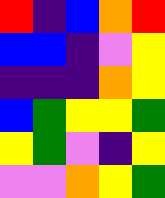[["red", "indigo", "blue", "orange", "red"], ["blue", "blue", "indigo", "violet", "yellow"], ["indigo", "indigo", "indigo", "orange", "yellow"], ["blue", "green", "yellow", "yellow", "green"], ["yellow", "green", "violet", "indigo", "yellow"], ["violet", "violet", "orange", "yellow", "green"]]